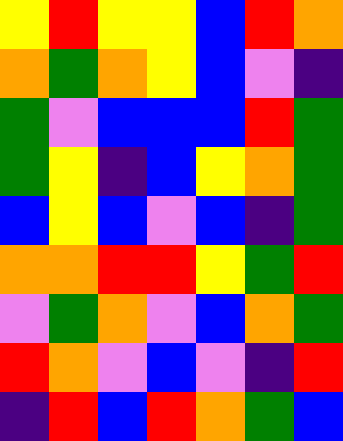[["yellow", "red", "yellow", "yellow", "blue", "red", "orange"], ["orange", "green", "orange", "yellow", "blue", "violet", "indigo"], ["green", "violet", "blue", "blue", "blue", "red", "green"], ["green", "yellow", "indigo", "blue", "yellow", "orange", "green"], ["blue", "yellow", "blue", "violet", "blue", "indigo", "green"], ["orange", "orange", "red", "red", "yellow", "green", "red"], ["violet", "green", "orange", "violet", "blue", "orange", "green"], ["red", "orange", "violet", "blue", "violet", "indigo", "red"], ["indigo", "red", "blue", "red", "orange", "green", "blue"]]